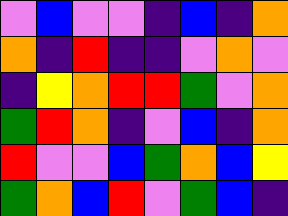[["violet", "blue", "violet", "violet", "indigo", "blue", "indigo", "orange"], ["orange", "indigo", "red", "indigo", "indigo", "violet", "orange", "violet"], ["indigo", "yellow", "orange", "red", "red", "green", "violet", "orange"], ["green", "red", "orange", "indigo", "violet", "blue", "indigo", "orange"], ["red", "violet", "violet", "blue", "green", "orange", "blue", "yellow"], ["green", "orange", "blue", "red", "violet", "green", "blue", "indigo"]]